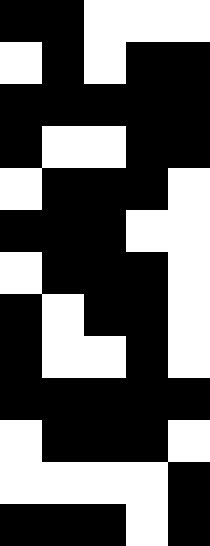[["black", "black", "white", "white", "white"], ["white", "black", "white", "black", "black"], ["black", "black", "black", "black", "black"], ["black", "white", "white", "black", "black"], ["white", "black", "black", "black", "white"], ["black", "black", "black", "white", "white"], ["white", "black", "black", "black", "white"], ["black", "white", "black", "black", "white"], ["black", "white", "white", "black", "white"], ["black", "black", "black", "black", "black"], ["white", "black", "black", "black", "white"], ["white", "white", "white", "white", "black"], ["black", "black", "black", "white", "black"]]